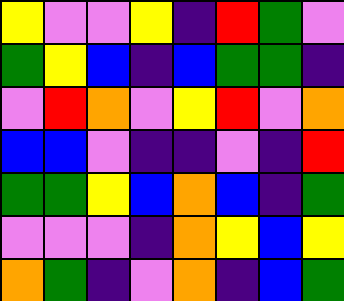[["yellow", "violet", "violet", "yellow", "indigo", "red", "green", "violet"], ["green", "yellow", "blue", "indigo", "blue", "green", "green", "indigo"], ["violet", "red", "orange", "violet", "yellow", "red", "violet", "orange"], ["blue", "blue", "violet", "indigo", "indigo", "violet", "indigo", "red"], ["green", "green", "yellow", "blue", "orange", "blue", "indigo", "green"], ["violet", "violet", "violet", "indigo", "orange", "yellow", "blue", "yellow"], ["orange", "green", "indigo", "violet", "orange", "indigo", "blue", "green"]]